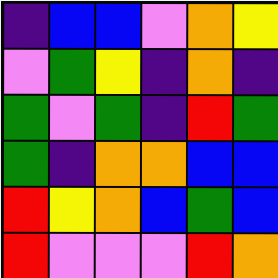[["indigo", "blue", "blue", "violet", "orange", "yellow"], ["violet", "green", "yellow", "indigo", "orange", "indigo"], ["green", "violet", "green", "indigo", "red", "green"], ["green", "indigo", "orange", "orange", "blue", "blue"], ["red", "yellow", "orange", "blue", "green", "blue"], ["red", "violet", "violet", "violet", "red", "orange"]]